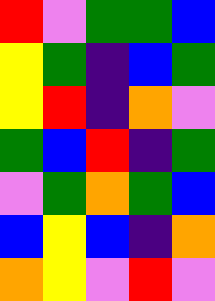[["red", "violet", "green", "green", "blue"], ["yellow", "green", "indigo", "blue", "green"], ["yellow", "red", "indigo", "orange", "violet"], ["green", "blue", "red", "indigo", "green"], ["violet", "green", "orange", "green", "blue"], ["blue", "yellow", "blue", "indigo", "orange"], ["orange", "yellow", "violet", "red", "violet"]]